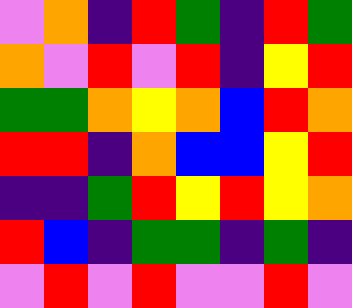[["violet", "orange", "indigo", "red", "green", "indigo", "red", "green"], ["orange", "violet", "red", "violet", "red", "indigo", "yellow", "red"], ["green", "green", "orange", "yellow", "orange", "blue", "red", "orange"], ["red", "red", "indigo", "orange", "blue", "blue", "yellow", "red"], ["indigo", "indigo", "green", "red", "yellow", "red", "yellow", "orange"], ["red", "blue", "indigo", "green", "green", "indigo", "green", "indigo"], ["violet", "red", "violet", "red", "violet", "violet", "red", "violet"]]